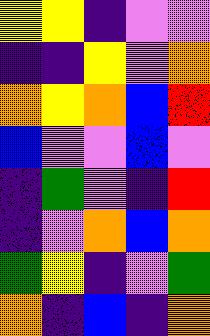[["yellow", "yellow", "indigo", "violet", "violet"], ["indigo", "indigo", "yellow", "violet", "orange"], ["orange", "yellow", "orange", "blue", "red"], ["blue", "violet", "violet", "blue", "violet"], ["indigo", "green", "violet", "indigo", "red"], ["indigo", "violet", "orange", "blue", "orange"], ["green", "yellow", "indigo", "violet", "green"], ["orange", "indigo", "blue", "indigo", "orange"]]